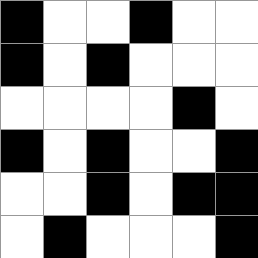[["black", "white", "white", "black", "white", "white"], ["black", "white", "black", "white", "white", "white"], ["white", "white", "white", "white", "black", "white"], ["black", "white", "black", "white", "white", "black"], ["white", "white", "black", "white", "black", "black"], ["white", "black", "white", "white", "white", "black"]]